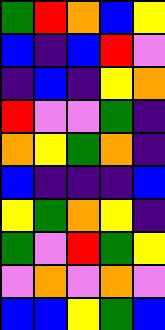[["green", "red", "orange", "blue", "yellow"], ["blue", "indigo", "blue", "red", "violet"], ["indigo", "blue", "indigo", "yellow", "orange"], ["red", "violet", "violet", "green", "indigo"], ["orange", "yellow", "green", "orange", "indigo"], ["blue", "indigo", "indigo", "indigo", "blue"], ["yellow", "green", "orange", "yellow", "indigo"], ["green", "violet", "red", "green", "yellow"], ["violet", "orange", "violet", "orange", "violet"], ["blue", "blue", "yellow", "green", "blue"]]